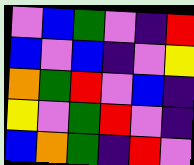[["violet", "blue", "green", "violet", "indigo", "red"], ["blue", "violet", "blue", "indigo", "violet", "yellow"], ["orange", "green", "red", "violet", "blue", "indigo"], ["yellow", "violet", "green", "red", "violet", "indigo"], ["blue", "orange", "green", "indigo", "red", "violet"]]